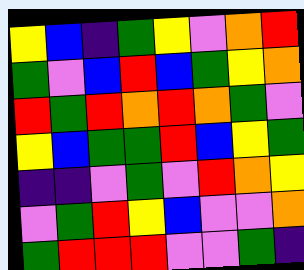[["yellow", "blue", "indigo", "green", "yellow", "violet", "orange", "red"], ["green", "violet", "blue", "red", "blue", "green", "yellow", "orange"], ["red", "green", "red", "orange", "red", "orange", "green", "violet"], ["yellow", "blue", "green", "green", "red", "blue", "yellow", "green"], ["indigo", "indigo", "violet", "green", "violet", "red", "orange", "yellow"], ["violet", "green", "red", "yellow", "blue", "violet", "violet", "orange"], ["green", "red", "red", "red", "violet", "violet", "green", "indigo"]]